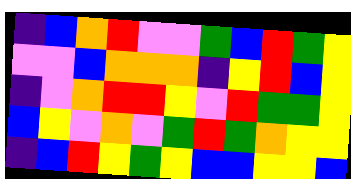[["indigo", "blue", "orange", "red", "violet", "violet", "green", "blue", "red", "green", "yellow"], ["violet", "violet", "blue", "orange", "orange", "orange", "indigo", "yellow", "red", "blue", "yellow"], ["indigo", "violet", "orange", "red", "red", "yellow", "violet", "red", "green", "green", "yellow"], ["blue", "yellow", "violet", "orange", "violet", "green", "red", "green", "orange", "yellow", "yellow"], ["indigo", "blue", "red", "yellow", "green", "yellow", "blue", "blue", "yellow", "yellow", "blue"]]